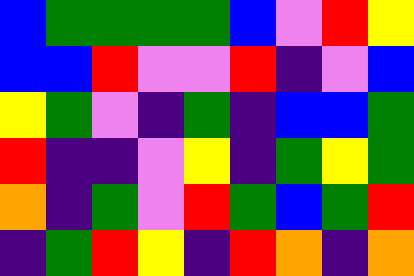[["blue", "green", "green", "green", "green", "blue", "violet", "red", "yellow"], ["blue", "blue", "red", "violet", "violet", "red", "indigo", "violet", "blue"], ["yellow", "green", "violet", "indigo", "green", "indigo", "blue", "blue", "green"], ["red", "indigo", "indigo", "violet", "yellow", "indigo", "green", "yellow", "green"], ["orange", "indigo", "green", "violet", "red", "green", "blue", "green", "red"], ["indigo", "green", "red", "yellow", "indigo", "red", "orange", "indigo", "orange"]]